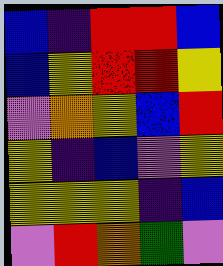[["blue", "indigo", "red", "red", "blue"], ["blue", "yellow", "red", "red", "yellow"], ["violet", "orange", "yellow", "blue", "red"], ["yellow", "indigo", "blue", "violet", "yellow"], ["yellow", "yellow", "yellow", "indigo", "blue"], ["violet", "red", "orange", "green", "violet"]]